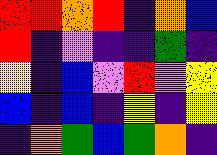[["red", "red", "orange", "red", "indigo", "orange", "blue"], ["red", "indigo", "violet", "indigo", "indigo", "green", "indigo"], ["yellow", "indigo", "blue", "violet", "red", "violet", "yellow"], ["blue", "indigo", "blue", "indigo", "yellow", "indigo", "yellow"], ["indigo", "orange", "green", "blue", "green", "orange", "indigo"]]